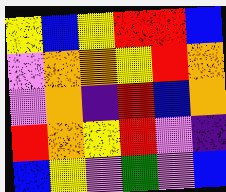[["yellow", "blue", "yellow", "red", "red", "blue"], ["violet", "orange", "orange", "yellow", "red", "orange"], ["violet", "orange", "indigo", "red", "blue", "orange"], ["red", "orange", "yellow", "red", "violet", "indigo"], ["blue", "yellow", "violet", "green", "violet", "blue"]]